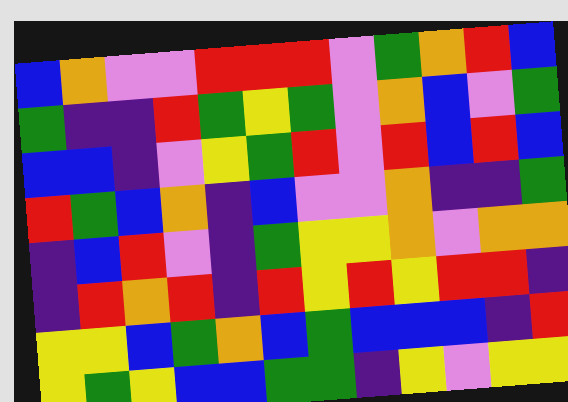[["blue", "orange", "violet", "violet", "red", "red", "red", "violet", "green", "orange", "red", "blue"], ["green", "indigo", "indigo", "red", "green", "yellow", "green", "violet", "orange", "blue", "violet", "green"], ["blue", "blue", "indigo", "violet", "yellow", "green", "red", "violet", "red", "blue", "red", "blue"], ["red", "green", "blue", "orange", "indigo", "blue", "violet", "violet", "orange", "indigo", "indigo", "green"], ["indigo", "blue", "red", "violet", "indigo", "green", "yellow", "yellow", "orange", "violet", "orange", "orange"], ["indigo", "red", "orange", "red", "indigo", "red", "yellow", "red", "yellow", "red", "red", "indigo"], ["yellow", "yellow", "blue", "green", "orange", "blue", "green", "blue", "blue", "blue", "indigo", "red"], ["yellow", "green", "yellow", "blue", "blue", "green", "green", "indigo", "yellow", "violet", "yellow", "yellow"]]